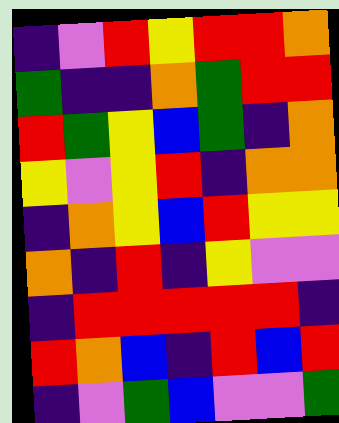[["indigo", "violet", "red", "yellow", "red", "red", "orange"], ["green", "indigo", "indigo", "orange", "green", "red", "red"], ["red", "green", "yellow", "blue", "green", "indigo", "orange"], ["yellow", "violet", "yellow", "red", "indigo", "orange", "orange"], ["indigo", "orange", "yellow", "blue", "red", "yellow", "yellow"], ["orange", "indigo", "red", "indigo", "yellow", "violet", "violet"], ["indigo", "red", "red", "red", "red", "red", "indigo"], ["red", "orange", "blue", "indigo", "red", "blue", "red"], ["indigo", "violet", "green", "blue", "violet", "violet", "green"]]